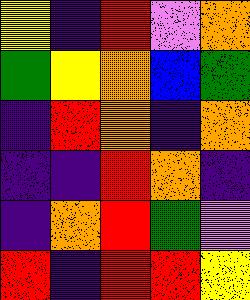[["yellow", "indigo", "red", "violet", "orange"], ["green", "yellow", "orange", "blue", "green"], ["indigo", "red", "orange", "indigo", "orange"], ["indigo", "indigo", "red", "orange", "indigo"], ["indigo", "orange", "red", "green", "violet"], ["red", "indigo", "red", "red", "yellow"]]